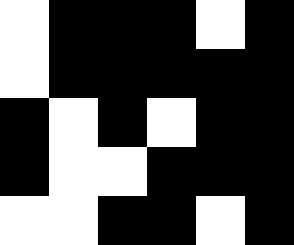[["white", "black", "black", "black", "white", "black"], ["white", "black", "black", "black", "black", "black"], ["black", "white", "black", "white", "black", "black"], ["black", "white", "white", "black", "black", "black"], ["white", "white", "black", "black", "white", "black"]]